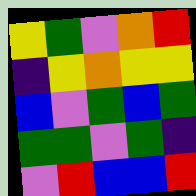[["yellow", "green", "violet", "orange", "red"], ["indigo", "yellow", "orange", "yellow", "yellow"], ["blue", "violet", "green", "blue", "green"], ["green", "green", "violet", "green", "indigo"], ["violet", "red", "blue", "blue", "red"]]